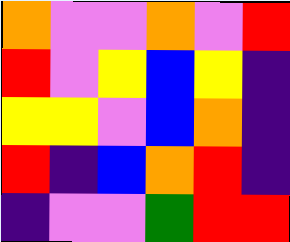[["orange", "violet", "violet", "orange", "violet", "red"], ["red", "violet", "yellow", "blue", "yellow", "indigo"], ["yellow", "yellow", "violet", "blue", "orange", "indigo"], ["red", "indigo", "blue", "orange", "red", "indigo"], ["indigo", "violet", "violet", "green", "red", "red"]]